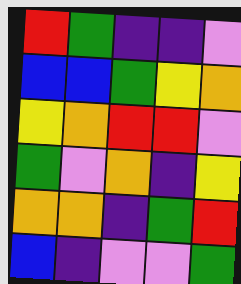[["red", "green", "indigo", "indigo", "violet"], ["blue", "blue", "green", "yellow", "orange"], ["yellow", "orange", "red", "red", "violet"], ["green", "violet", "orange", "indigo", "yellow"], ["orange", "orange", "indigo", "green", "red"], ["blue", "indigo", "violet", "violet", "green"]]